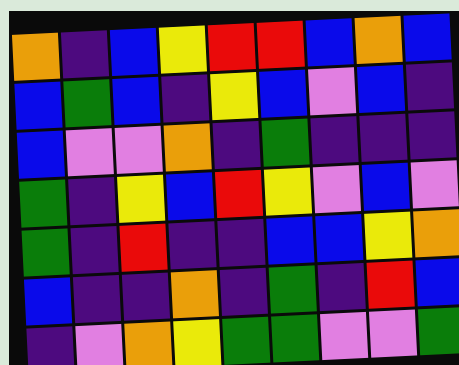[["orange", "indigo", "blue", "yellow", "red", "red", "blue", "orange", "blue"], ["blue", "green", "blue", "indigo", "yellow", "blue", "violet", "blue", "indigo"], ["blue", "violet", "violet", "orange", "indigo", "green", "indigo", "indigo", "indigo"], ["green", "indigo", "yellow", "blue", "red", "yellow", "violet", "blue", "violet"], ["green", "indigo", "red", "indigo", "indigo", "blue", "blue", "yellow", "orange"], ["blue", "indigo", "indigo", "orange", "indigo", "green", "indigo", "red", "blue"], ["indigo", "violet", "orange", "yellow", "green", "green", "violet", "violet", "green"]]